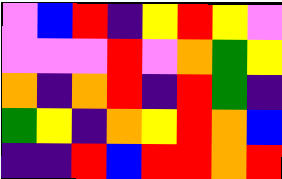[["violet", "blue", "red", "indigo", "yellow", "red", "yellow", "violet"], ["violet", "violet", "violet", "red", "violet", "orange", "green", "yellow"], ["orange", "indigo", "orange", "red", "indigo", "red", "green", "indigo"], ["green", "yellow", "indigo", "orange", "yellow", "red", "orange", "blue"], ["indigo", "indigo", "red", "blue", "red", "red", "orange", "red"]]